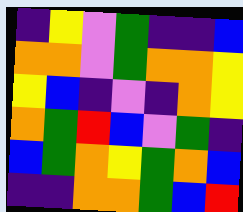[["indigo", "yellow", "violet", "green", "indigo", "indigo", "blue"], ["orange", "orange", "violet", "green", "orange", "orange", "yellow"], ["yellow", "blue", "indigo", "violet", "indigo", "orange", "yellow"], ["orange", "green", "red", "blue", "violet", "green", "indigo"], ["blue", "green", "orange", "yellow", "green", "orange", "blue"], ["indigo", "indigo", "orange", "orange", "green", "blue", "red"]]